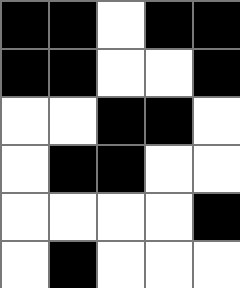[["black", "black", "white", "black", "black"], ["black", "black", "white", "white", "black"], ["white", "white", "black", "black", "white"], ["white", "black", "black", "white", "white"], ["white", "white", "white", "white", "black"], ["white", "black", "white", "white", "white"]]